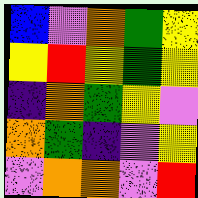[["blue", "violet", "orange", "green", "yellow"], ["yellow", "red", "yellow", "green", "yellow"], ["indigo", "orange", "green", "yellow", "violet"], ["orange", "green", "indigo", "violet", "yellow"], ["violet", "orange", "orange", "violet", "red"]]